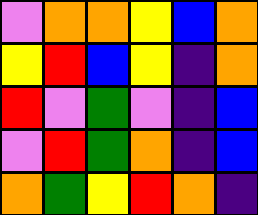[["violet", "orange", "orange", "yellow", "blue", "orange"], ["yellow", "red", "blue", "yellow", "indigo", "orange"], ["red", "violet", "green", "violet", "indigo", "blue"], ["violet", "red", "green", "orange", "indigo", "blue"], ["orange", "green", "yellow", "red", "orange", "indigo"]]